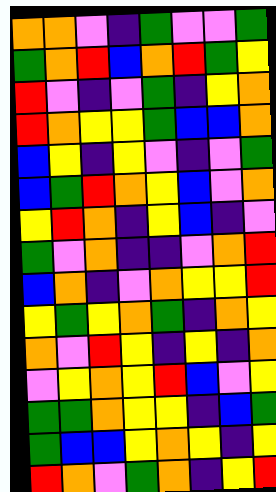[["orange", "orange", "violet", "indigo", "green", "violet", "violet", "green"], ["green", "orange", "red", "blue", "orange", "red", "green", "yellow"], ["red", "violet", "indigo", "violet", "green", "indigo", "yellow", "orange"], ["red", "orange", "yellow", "yellow", "green", "blue", "blue", "orange"], ["blue", "yellow", "indigo", "yellow", "violet", "indigo", "violet", "green"], ["blue", "green", "red", "orange", "yellow", "blue", "violet", "orange"], ["yellow", "red", "orange", "indigo", "yellow", "blue", "indigo", "violet"], ["green", "violet", "orange", "indigo", "indigo", "violet", "orange", "red"], ["blue", "orange", "indigo", "violet", "orange", "yellow", "yellow", "red"], ["yellow", "green", "yellow", "orange", "green", "indigo", "orange", "yellow"], ["orange", "violet", "red", "yellow", "indigo", "yellow", "indigo", "orange"], ["violet", "yellow", "orange", "yellow", "red", "blue", "violet", "yellow"], ["green", "green", "orange", "yellow", "yellow", "indigo", "blue", "green"], ["green", "blue", "blue", "yellow", "orange", "yellow", "indigo", "yellow"], ["red", "orange", "violet", "green", "orange", "indigo", "yellow", "red"]]